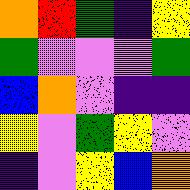[["orange", "red", "green", "indigo", "yellow"], ["green", "violet", "violet", "violet", "green"], ["blue", "orange", "violet", "indigo", "indigo"], ["yellow", "violet", "green", "yellow", "violet"], ["indigo", "violet", "yellow", "blue", "orange"]]